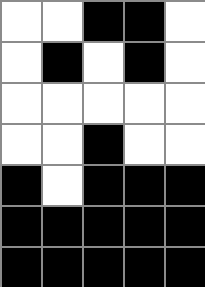[["white", "white", "black", "black", "white"], ["white", "black", "white", "black", "white"], ["white", "white", "white", "white", "white"], ["white", "white", "black", "white", "white"], ["black", "white", "black", "black", "black"], ["black", "black", "black", "black", "black"], ["black", "black", "black", "black", "black"]]